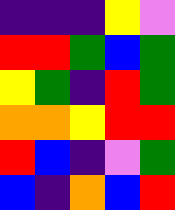[["indigo", "indigo", "indigo", "yellow", "violet"], ["red", "red", "green", "blue", "green"], ["yellow", "green", "indigo", "red", "green"], ["orange", "orange", "yellow", "red", "red"], ["red", "blue", "indigo", "violet", "green"], ["blue", "indigo", "orange", "blue", "red"]]